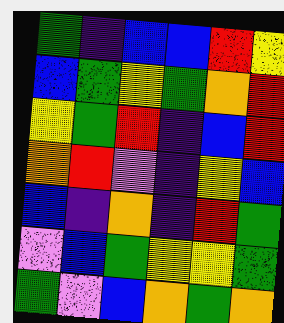[["green", "indigo", "blue", "blue", "red", "yellow"], ["blue", "green", "yellow", "green", "orange", "red"], ["yellow", "green", "red", "indigo", "blue", "red"], ["orange", "red", "violet", "indigo", "yellow", "blue"], ["blue", "indigo", "orange", "indigo", "red", "green"], ["violet", "blue", "green", "yellow", "yellow", "green"], ["green", "violet", "blue", "orange", "green", "orange"]]